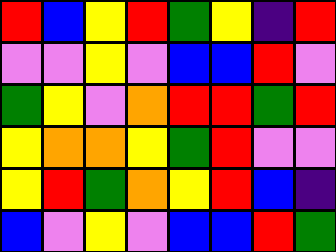[["red", "blue", "yellow", "red", "green", "yellow", "indigo", "red"], ["violet", "violet", "yellow", "violet", "blue", "blue", "red", "violet"], ["green", "yellow", "violet", "orange", "red", "red", "green", "red"], ["yellow", "orange", "orange", "yellow", "green", "red", "violet", "violet"], ["yellow", "red", "green", "orange", "yellow", "red", "blue", "indigo"], ["blue", "violet", "yellow", "violet", "blue", "blue", "red", "green"]]